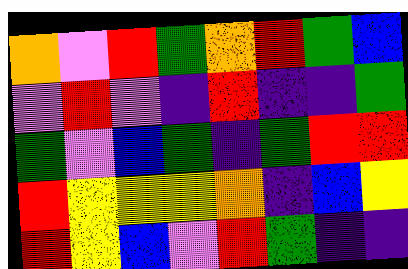[["orange", "violet", "red", "green", "orange", "red", "green", "blue"], ["violet", "red", "violet", "indigo", "red", "indigo", "indigo", "green"], ["green", "violet", "blue", "green", "indigo", "green", "red", "red"], ["red", "yellow", "yellow", "yellow", "orange", "indigo", "blue", "yellow"], ["red", "yellow", "blue", "violet", "red", "green", "indigo", "indigo"]]